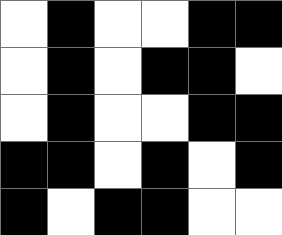[["white", "black", "white", "white", "black", "black"], ["white", "black", "white", "black", "black", "white"], ["white", "black", "white", "white", "black", "black"], ["black", "black", "white", "black", "white", "black"], ["black", "white", "black", "black", "white", "white"]]